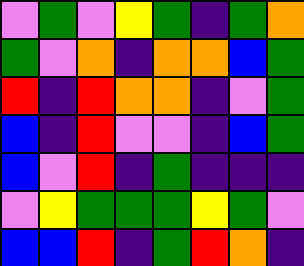[["violet", "green", "violet", "yellow", "green", "indigo", "green", "orange"], ["green", "violet", "orange", "indigo", "orange", "orange", "blue", "green"], ["red", "indigo", "red", "orange", "orange", "indigo", "violet", "green"], ["blue", "indigo", "red", "violet", "violet", "indigo", "blue", "green"], ["blue", "violet", "red", "indigo", "green", "indigo", "indigo", "indigo"], ["violet", "yellow", "green", "green", "green", "yellow", "green", "violet"], ["blue", "blue", "red", "indigo", "green", "red", "orange", "indigo"]]